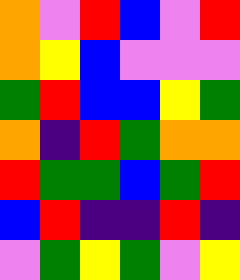[["orange", "violet", "red", "blue", "violet", "red"], ["orange", "yellow", "blue", "violet", "violet", "violet"], ["green", "red", "blue", "blue", "yellow", "green"], ["orange", "indigo", "red", "green", "orange", "orange"], ["red", "green", "green", "blue", "green", "red"], ["blue", "red", "indigo", "indigo", "red", "indigo"], ["violet", "green", "yellow", "green", "violet", "yellow"]]